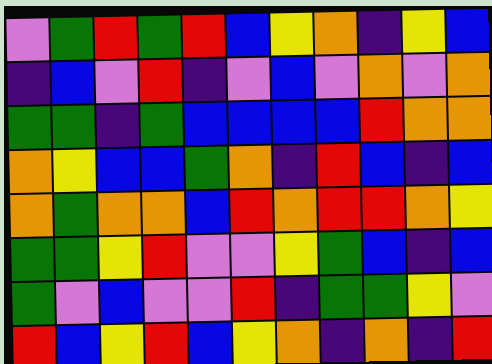[["violet", "green", "red", "green", "red", "blue", "yellow", "orange", "indigo", "yellow", "blue"], ["indigo", "blue", "violet", "red", "indigo", "violet", "blue", "violet", "orange", "violet", "orange"], ["green", "green", "indigo", "green", "blue", "blue", "blue", "blue", "red", "orange", "orange"], ["orange", "yellow", "blue", "blue", "green", "orange", "indigo", "red", "blue", "indigo", "blue"], ["orange", "green", "orange", "orange", "blue", "red", "orange", "red", "red", "orange", "yellow"], ["green", "green", "yellow", "red", "violet", "violet", "yellow", "green", "blue", "indigo", "blue"], ["green", "violet", "blue", "violet", "violet", "red", "indigo", "green", "green", "yellow", "violet"], ["red", "blue", "yellow", "red", "blue", "yellow", "orange", "indigo", "orange", "indigo", "red"]]